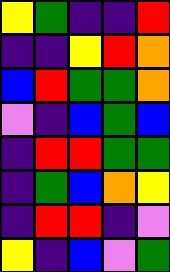[["yellow", "green", "indigo", "indigo", "red"], ["indigo", "indigo", "yellow", "red", "orange"], ["blue", "red", "green", "green", "orange"], ["violet", "indigo", "blue", "green", "blue"], ["indigo", "red", "red", "green", "green"], ["indigo", "green", "blue", "orange", "yellow"], ["indigo", "red", "red", "indigo", "violet"], ["yellow", "indigo", "blue", "violet", "green"]]